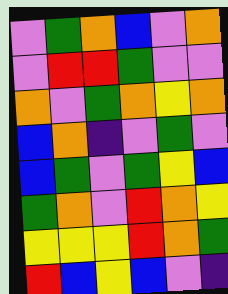[["violet", "green", "orange", "blue", "violet", "orange"], ["violet", "red", "red", "green", "violet", "violet"], ["orange", "violet", "green", "orange", "yellow", "orange"], ["blue", "orange", "indigo", "violet", "green", "violet"], ["blue", "green", "violet", "green", "yellow", "blue"], ["green", "orange", "violet", "red", "orange", "yellow"], ["yellow", "yellow", "yellow", "red", "orange", "green"], ["red", "blue", "yellow", "blue", "violet", "indigo"]]